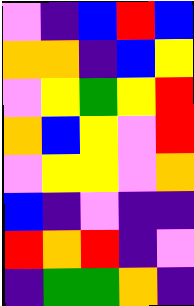[["violet", "indigo", "blue", "red", "blue"], ["orange", "orange", "indigo", "blue", "yellow"], ["violet", "yellow", "green", "yellow", "red"], ["orange", "blue", "yellow", "violet", "red"], ["violet", "yellow", "yellow", "violet", "orange"], ["blue", "indigo", "violet", "indigo", "indigo"], ["red", "orange", "red", "indigo", "violet"], ["indigo", "green", "green", "orange", "indigo"]]